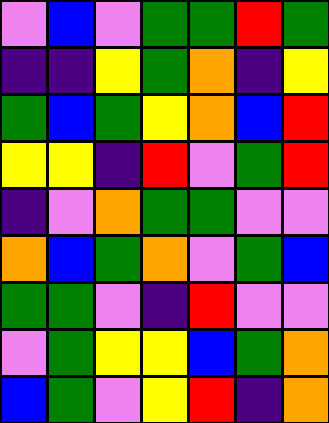[["violet", "blue", "violet", "green", "green", "red", "green"], ["indigo", "indigo", "yellow", "green", "orange", "indigo", "yellow"], ["green", "blue", "green", "yellow", "orange", "blue", "red"], ["yellow", "yellow", "indigo", "red", "violet", "green", "red"], ["indigo", "violet", "orange", "green", "green", "violet", "violet"], ["orange", "blue", "green", "orange", "violet", "green", "blue"], ["green", "green", "violet", "indigo", "red", "violet", "violet"], ["violet", "green", "yellow", "yellow", "blue", "green", "orange"], ["blue", "green", "violet", "yellow", "red", "indigo", "orange"]]